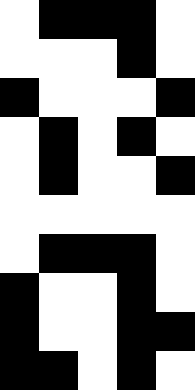[["white", "black", "black", "black", "white"], ["white", "white", "white", "black", "white"], ["black", "white", "white", "white", "black"], ["white", "black", "white", "black", "white"], ["white", "black", "white", "white", "black"], ["white", "white", "white", "white", "white"], ["white", "black", "black", "black", "white"], ["black", "white", "white", "black", "white"], ["black", "white", "white", "black", "black"], ["black", "black", "white", "black", "white"]]